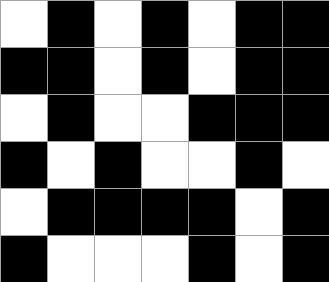[["white", "black", "white", "black", "white", "black", "black"], ["black", "black", "white", "black", "white", "black", "black"], ["white", "black", "white", "white", "black", "black", "black"], ["black", "white", "black", "white", "white", "black", "white"], ["white", "black", "black", "black", "black", "white", "black"], ["black", "white", "white", "white", "black", "white", "black"]]